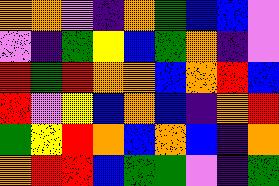[["orange", "orange", "violet", "indigo", "orange", "green", "blue", "blue", "violet"], ["violet", "indigo", "green", "yellow", "blue", "green", "orange", "indigo", "violet"], ["red", "green", "red", "orange", "orange", "blue", "orange", "red", "blue"], ["red", "violet", "yellow", "blue", "orange", "blue", "indigo", "orange", "red"], ["green", "yellow", "red", "orange", "blue", "orange", "blue", "indigo", "orange"], ["orange", "red", "red", "blue", "green", "green", "violet", "indigo", "green"]]